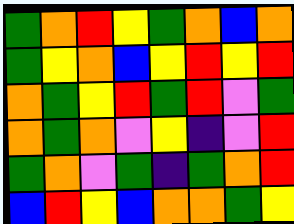[["green", "orange", "red", "yellow", "green", "orange", "blue", "orange"], ["green", "yellow", "orange", "blue", "yellow", "red", "yellow", "red"], ["orange", "green", "yellow", "red", "green", "red", "violet", "green"], ["orange", "green", "orange", "violet", "yellow", "indigo", "violet", "red"], ["green", "orange", "violet", "green", "indigo", "green", "orange", "red"], ["blue", "red", "yellow", "blue", "orange", "orange", "green", "yellow"]]